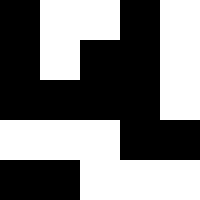[["black", "white", "white", "black", "white"], ["black", "white", "black", "black", "white"], ["black", "black", "black", "black", "white"], ["white", "white", "white", "black", "black"], ["black", "black", "white", "white", "white"]]